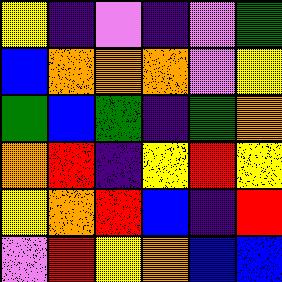[["yellow", "indigo", "violet", "indigo", "violet", "green"], ["blue", "orange", "orange", "orange", "violet", "yellow"], ["green", "blue", "green", "indigo", "green", "orange"], ["orange", "red", "indigo", "yellow", "red", "yellow"], ["yellow", "orange", "red", "blue", "indigo", "red"], ["violet", "red", "yellow", "orange", "blue", "blue"]]